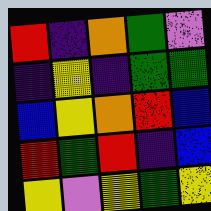[["red", "indigo", "orange", "green", "violet"], ["indigo", "yellow", "indigo", "green", "green"], ["blue", "yellow", "orange", "red", "blue"], ["red", "green", "red", "indigo", "blue"], ["yellow", "violet", "yellow", "green", "yellow"]]